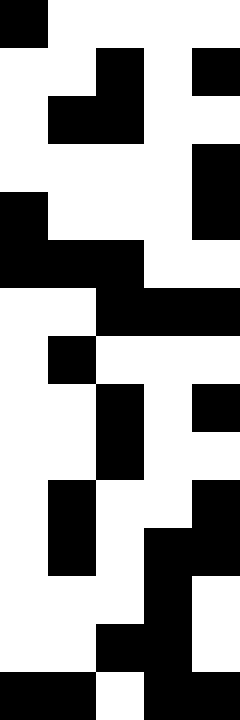[["black", "white", "white", "white", "white"], ["white", "white", "black", "white", "black"], ["white", "black", "black", "white", "white"], ["white", "white", "white", "white", "black"], ["black", "white", "white", "white", "black"], ["black", "black", "black", "white", "white"], ["white", "white", "black", "black", "black"], ["white", "black", "white", "white", "white"], ["white", "white", "black", "white", "black"], ["white", "white", "black", "white", "white"], ["white", "black", "white", "white", "black"], ["white", "black", "white", "black", "black"], ["white", "white", "white", "black", "white"], ["white", "white", "black", "black", "white"], ["black", "black", "white", "black", "black"]]